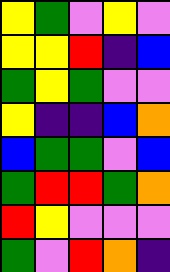[["yellow", "green", "violet", "yellow", "violet"], ["yellow", "yellow", "red", "indigo", "blue"], ["green", "yellow", "green", "violet", "violet"], ["yellow", "indigo", "indigo", "blue", "orange"], ["blue", "green", "green", "violet", "blue"], ["green", "red", "red", "green", "orange"], ["red", "yellow", "violet", "violet", "violet"], ["green", "violet", "red", "orange", "indigo"]]